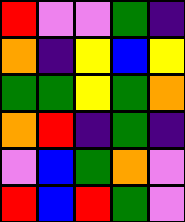[["red", "violet", "violet", "green", "indigo"], ["orange", "indigo", "yellow", "blue", "yellow"], ["green", "green", "yellow", "green", "orange"], ["orange", "red", "indigo", "green", "indigo"], ["violet", "blue", "green", "orange", "violet"], ["red", "blue", "red", "green", "violet"]]